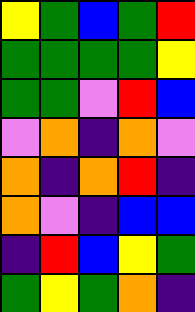[["yellow", "green", "blue", "green", "red"], ["green", "green", "green", "green", "yellow"], ["green", "green", "violet", "red", "blue"], ["violet", "orange", "indigo", "orange", "violet"], ["orange", "indigo", "orange", "red", "indigo"], ["orange", "violet", "indigo", "blue", "blue"], ["indigo", "red", "blue", "yellow", "green"], ["green", "yellow", "green", "orange", "indigo"]]